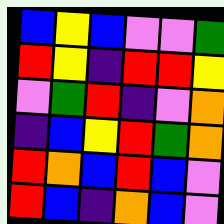[["blue", "yellow", "blue", "violet", "violet", "green"], ["red", "yellow", "indigo", "red", "red", "yellow"], ["violet", "green", "red", "indigo", "violet", "orange"], ["indigo", "blue", "yellow", "red", "green", "orange"], ["red", "orange", "blue", "red", "blue", "violet"], ["red", "blue", "indigo", "orange", "blue", "violet"]]